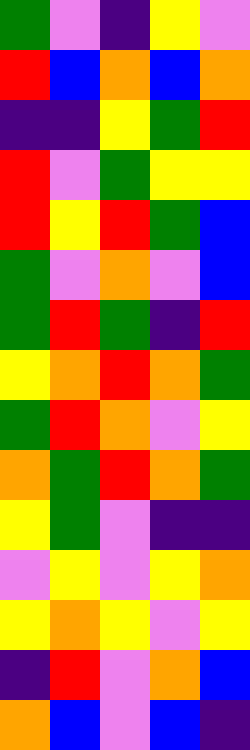[["green", "violet", "indigo", "yellow", "violet"], ["red", "blue", "orange", "blue", "orange"], ["indigo", "indigo", "yellow", "green", "red"], ["red", "violet", "green", "yellow", "yellow"], ["red", "yellow", "red", "green", "blue"], ["green", "violet", "orange", "violet", "blue"], ["green", "red", "green", "indigo", "red"], ["yellow", "orange", "red", "orange", "green"], ["green", "red", "orange", "violet", "yellow"], ["orange", "green", "red", "orange", "green"], ["yellow", "green", "violet", "indigo", "indigo"], ["violet", "yellow", "violet", "yellow", "orange"], ["yellow", "orange", "yellow", "violet", "yellow"], ["indigo", "red", "violet", "orange", "blue"], ["orange", "blue", "violet", "blue", "indigo"]]